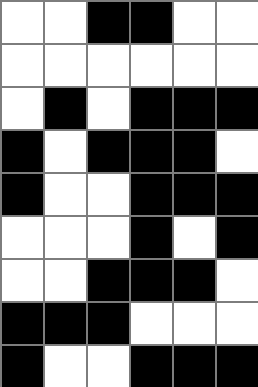[["white", "white", "black", "black", "white", "white"], ["white", "white", "white", "white", "white", "white"], ["white", "black", "white", "black", "black", "black"], ["black", "white", "black", "black", "black", "white"], ["black", "white", "white", "black", "black", "black"], ["white", "white", "white", "black", "white", "black"], ["white", "white", "black", "black", "black", "white"], ["black", "black", "black", "white", "white", "white"], ["black", "white", "white", "black", "black", "black"]]